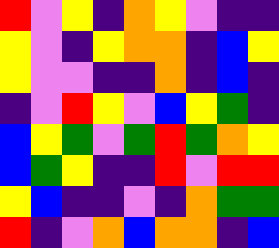[["red", "violet", "yellow", "indigo", "orange", "yellow", "violet", "indigo", "indigo"], ["yellow", "violet", "indigo", "yellow", "orange", "orange", "indigo", "blue", "yellow"], ["yellow", "violet", "violet", "indigo", "indigo", "orange", "indigo", "blue", "indigo"], ["indigo", "violet", "red", "yellow", "violet", "blue", "yellow", "green", "indigo"], ["blue", "yellow", "green", "violet", "green", "red", "green", "orange", "yellow"], ["blue", "green", "yellow", "indigo", "indigo", "red", "violet", "red", "red"], ["yellow", "blue", "indigo", "indigo", "violet", "indigo", "orange", "green", "green"], ["red", "indigo", "violet", "orange", "blue", "orange", "orange", "indigo", "blue"]]